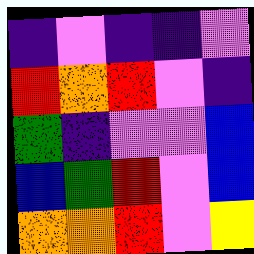[["indigo", "violet", "indigo", "indigo", "violet"], ["red", "orange", "red", "violet", "indigo"], ["green", "indigo", "violet", "violet", "blue"], ["blue", "green", "red", "violet", "blue"], ["orange", "orange", "red", "violet", "yellow"]]